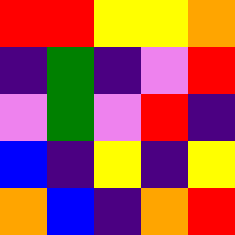[["red", "red", "yellow", "yellow", "orange"], ["indigo", "green", "indigo", "violet", "red"], ["violet", "green", "violet", "red", "indigo"], ["blue", "indigo", "yellow", "indigo", "yellow"], ["orange", "blue", "indigo", "orange", "red"]]